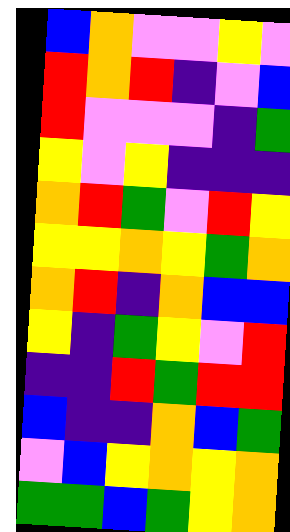[["blue", "orange", "violet", "violet", "yellow", "violet"], ["red", "orange", "red", "indigo", "violet", "blue"], ["red", "violet", "violet", "violet", "indigo", "green"], ["yellow", "violet", "yellow", "indigo", "indigo", "indigo"], ["orange", "red", "green", "violet", "red", "yellow"], ["yellow", "yellow", "orange", "yellow", "green", "orange"], ["orange", "red", "indigo", "orange", "blue", "blue"], ["yellow", "indigo", "green", "yellow", "violet", "red"], ["indigo", "indigo", "red", "green", "red", "red"], ["blue", "indigo", "indigo", "orange", "blue", "green"], ["violet", "blue", "yellow", "orange", "yellow", "orange"], ["green", "green", "blue", "green", "yellow", "orange"]]